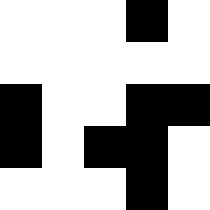[["white", "white", "white", "black", "white"], ["white", "white", "white", "white", "white"], ["black", "white", "white", "black", "black"], ["black", "white", "black", "black", "white"], ["white", "white", "white", "black", "white"]]